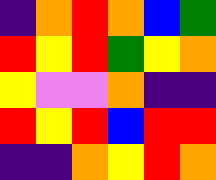[["indigo", "orange", "red", "orange", "blue", "green"], ["red", "yellow", "red", "green", "yellow", "orange"], ["yellow", "violet", "violet", "orange", "indigo", "indigo"], ["red", "yellow", "red", "blue", "red", "red"], ["indigo", "indigo", "orange", "yellow", "red", "orange"]]